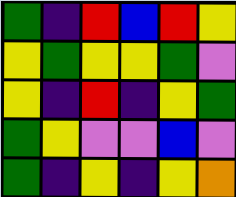[["green", "indigo", "red", "blue", "red", "yellow"], ["yellow", "green", "yellow", "yellow", "green", "violet"], ["yellow", "indigo", "red", "indigo", "yellow", "green"], ["green", "yellow", "violet", "violet", "blue", "violet"], ["green", "indigo", "yellow", "indigo", "yellow", "orange"]]